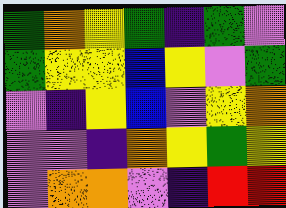[["green", "orange", "yellow", "green", "indigo", "green", "violet"], ["green", "yellow", "yellow", "blue", "yellow", "violet", "green"], ["violet", "indigo", "yellow", "blue", "violet", "yellow", "orange"], ["violet", "violet", "indigo", "orange", "yellow", "green", "yellow"], ["violet", "orange", "orange", "violet", "indigo", "red", "red"]]